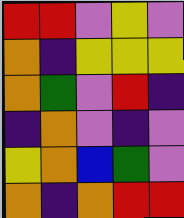[["red", "red", "violet", "yellow", "violet"], ["orange", "indigo", "yellow", "yellow", "yellow"], ["orange", "green", "violet", "red", "indigo"], ["indigo", "orange", "violet", "indigo", "violet"], ["yellow", "orange", "blue", "green", "violet"], ["orange", "indigo", "orange", "red", "red"]]